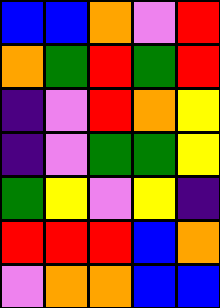[["blue", "blue", "orange", "violet", "red"], ["orange", "green", "red", "green", "red"], ["indigo", "violet", "red", "orange", "yellow"], ["indigo", "violet", "green", "green", "yellow"], ["green", "yellow", "violet", "yellow", "indigo"], ["red", "red", "red", "blue", "orange"], ["violet", "orange", "orange", "blue", "blue"]]